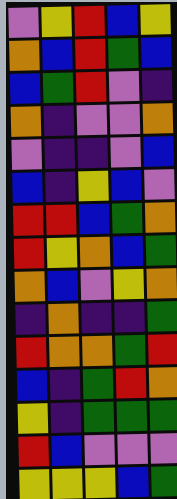[["violet", "yellow", "red", "blue", "yellow"], ["orange", "blue", "red", "green", "blue"], ["blue", "green", "red", "violet", "indigo"], ["orange", "indigo", "violet", "violet", "orange"], ["violet", "indigo", "indigo", "violet", "blue"], ["blue", "indigo", "yellow", "blue", "violet"], ["red", "red", "blue", "green", "orange"], ["red", "yellow", "orange", "blue", "green"], ["orange", "blue", "violet", "yellow", "orange"], ["indigo", "orange", "indigo", "indigo", "green"], ["red", "orange", "orange", "green", "red"], ["blue", "indigo", "green", "red", "orange"], ["yellow", "indigo", "green", "green", "green"], ["red", "blue", "violet", "violet", "violet"], ["yellow", "yellow", "yellow", "blue", "green"]]